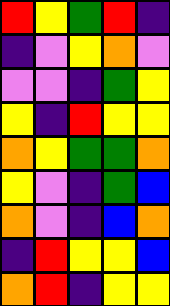[["red", "yellow", "green", "red", "indigo"], ["indigo", "violet", "yellow", "orange", "violet"], ["violet", "violet", "indigo", "green", "yellow"], ["yellow", "indigo", "red", "yellow", "yellow"], ["orange", "yellow", "green", "green", "orange"], ["yellow", "violet", "indigo", "green", "blue"], ["orange", "violet", "indigo", "blue", "orange"], ["indigo", "red", "yellow", "yellow", "blue"], ["orange", "red", "indigo", "yellow", "yellow"]]